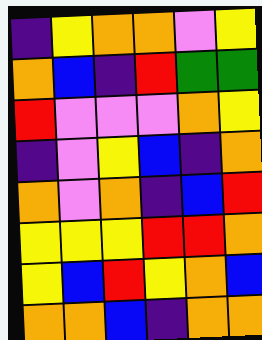[["indigo", "yellow", "orange", "orange", "violet", "yellow"], ["orange", "blue", "indigo", "red", "green", "green"], ["red", "violet", "violet", "violet", "orange", "yellow"], ["indigo", "violet", "yellow", "blue", "indigo", "orange"], ["orange", "violet", "orange", "indigo", "blue", "red"], ["yellow", "yellow", "yellow", "red", "red", "orange"], ["yellow", "blue", "red", "yellow", "orange", "blue"], ["orange", "orange", "blue", "indigo", "orange", "orange"]]